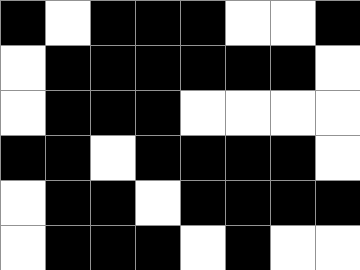[["black", "white", "black", "black", "black", "white", "white", "black"], ["white", "black", "black", "black", "black", "black", "black", "white"], ["white", "black", "black", "black", "white", "white", "white", "white"], ["black", "black", "white", "black", "black", "black", "black", "white"], ["white", "black", "black", "white", "black", "black", "black", "black"], ["white", "black", "black", "black", "white", "black", "white", "white"]]